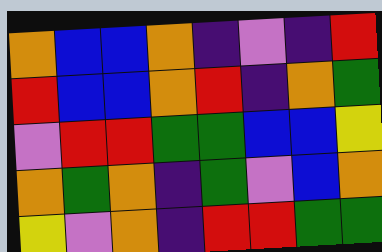[["orange", "blue", "blue", "orange", "indigo", "violet", "indigo", "red"], ["red", "blue", "blue", "orange", "red", "indigo", "orange", "green"], ["violet", "red", "red", "green", "green", "blue", "blue", "yellow"], ["orange", "green", "orange", "indigo", "green", "violet", "blue", "orange"], ["yellow", "violet", "orange", "indigo", "red", "red", "green", "green"]]